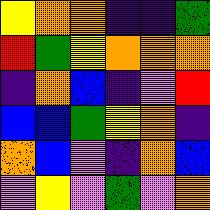[["yellow", "orange", "orange", "indigo", "indigo", "green"], ["red", "green", "yellow", "orange", "orange", "orange"], ["indigo", "orange", "blue", "indigo", "violet", "red"], ["blue", "blue", "green", "yellow", "orange", "indigo"], ["orange", "blue", "violet", "indigo", "orange", "blue"], ["violet", "yellow", "violet", "green", "violet", "orange"]]